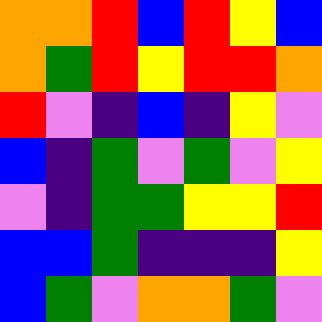[["orange", "orange", "red", "blue", "red", "yellow", "blue"], ["orange", "green", "red", "yellow", "red", "red", "orange"], ["red", "violet", "indigo", "blue", "indigo", "yellow", "violet"], ["blue", "indigo", "green", "violet", "green", "violet", "yellow"], ["violet", "indigo", "green", "green", "yellow", "yellow", "red"], ["blue", "blue", "green", "indigo", "indigo", "indigo", "yellow"], ["blue", "green", "violet", "orange", "orange", "green", "violet"]]